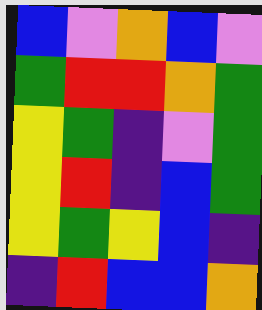[["blue", "violet", "orange", "blue", "violet"], ["green", "red", "red", "orange", "green"], ["yellow", "green", "indigo", "violet", "green"], ["yellow", "red", "indigo", "blue", "green"], ["yellow", "green", "yellow", "blue", "indigo"], ["indigo", "red", "blue", "blue", "orange"]]